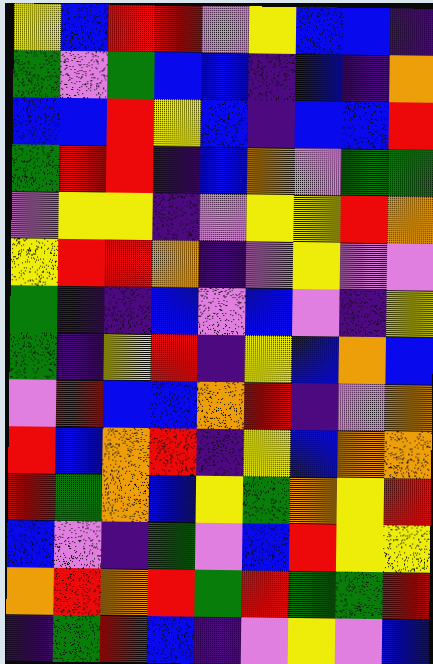[["yellow", "blue", "red", "red", "violet", "yellow", "blue", "blue", "indigo"], ["green", "violet", "green", "blue", "blue", "indigo", "blue", "indigo", "orange"], ["blue", "blue", "red", "yellow", "blue", "indigo", "blue", "blue", "red"], ["green", "red", "red", "indigo", "blue", "orange", "violet", "green", "green"], ["violet", "yellow", "yellow", "indigo", "violet", "yellow", "yellow", "red", "orange"], ["yellow", "red", "red", "orange", "indigo", "violet", "yellow", "violet", "violet"], ["green", "indigo", "indigo", "blue", "violet", "blue", "violet", "indigo", "yellow"], ["green", "indigo", "yellow", "red", "indigo", "yellow", "blue", "orange", "blue"], ["violet", "red", "blue", "blue", "orange", "red", "indigo", "violet", "orange"], ["red", "blue", "orange", "red", "indigo", "yellow", "blue", "orange", "orange"], ["red", "green", "orange", "blue", "yellow", "green", "orange", "yellow", "red"], ["blue", "violet", "indigo", "green", "violet", "blue", "red", "yellow", "yellow"], ["orange", "red", "orange", "red", "green", "red", "green", "green", "red"], ["indigo", "green", "red", "blue", "indigo", "violet", "yellow", "violet", "blue"]]